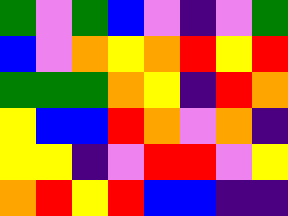[["green", "violet", "green", "blue", "violet", "indigo", "violet", "green"], ["blue", "violet", "orange", "yellow", "orange", "red", "yellow", "red"], ["green", "green", "green", "orange", "yellow", "indigo", "red", "orange"], ["yellow", "blue", "blue", "red", "orange", "violet", "orange", "indigo"], ["yellow", "yellow", "indigo", "violet", "red", "red", "violet", "yellow"], ["orange", "red", "yellow", "red", "blue", "blue", "indigo", "indigo"]]